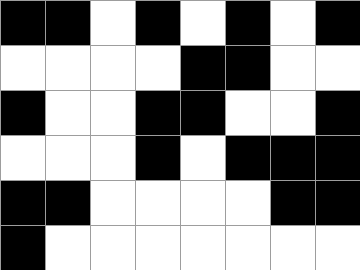[["black", "black", "white", "black", "white", "black", "white", "black"], ["white", "white", "white", "white", "black", "black", "white", "white"], ["black", "white", "white", "black", "black", "white", "white", "black"], ["white", "white", "white", "black", "white", "black", "black", "black"], ["black", "black", "white", "white", "white", "white", "black", "black"], ["black", "white", "white", "white", "white", "white", "white", "white"]]